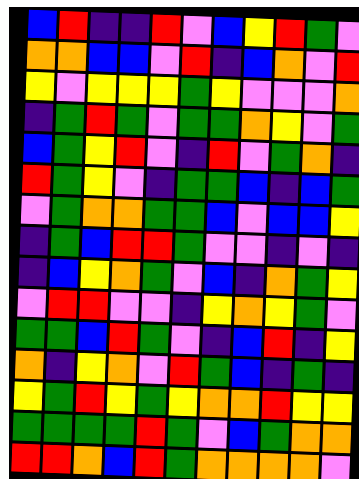[["blue", "red", "indigo", "indigo", "red", "violet", "blue", "yellow", "red", "green", "violet"], ["orange", "orange", "blue", "blue", "violet", "red", "indigo", "blue", "orange", "violet", "red"], ["yellow", "violet", "yellow", "yellow", "yellow", "green", "yellow", "violet", "violet", "violet", "orange"], ["indigo", "green", "red", "green", "violet", "green", "green", "orange", "yellow", "violet", "green"], ["blue", "green", "yellow", "red", "violet", "indigo", "red", "violet", "green", "orange", "indigo"], ["red", "green", "yellow", "violet", "indigo", "green", "green", "blue", "indigo", "blue", "green"], ["violet", "green", "orange", "orange", "green", "green", "blue", "violet", "blue", "blue", "yellow"], ["indigo", "green", "blue", "red", "red", "green", "violet", "violet", "indigo", "violet", "indigo"], ["indigo", "blue", "yellow", "orange", "green", "violet", "blue", "indigo", "orange", "green", "yellow"], ["violet", "red", "red", "violet", "violet", "indigo", "yellow", "orange", "yellow", "green", "violet"], ["green", "green", "blue", "red", "green", "violet", "indigo", "blue", "red", "indigo", "yellow"], ["orange", "indigo", "yellow", "orange", "violet", "red", "green", "blue", "indigo", "green", "indigo"], ["yellow", "green", "red", "yellow", "green", "yellow", "orange", "orange", "red", "yellow", "yellow"], ["green", "green", "green", "green", "red", "green", "violet", "blue", "green", "orange", "orange"], ["red", "red", "orange", "blue", "red", "green", "orange", "orange", "orange", "orange", "violet"]]